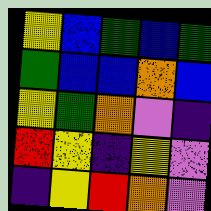[["yellow", "blue", "green", "blue", "green"], ["green", "blue", "blue", "orange", "blue"], ["yellow", "green", "orange", "violet", "indigo"], ["red", "yellow", "indigo", "yellow", "violet"], ["indigo", "yellow", "red", "orange", "violet"]]